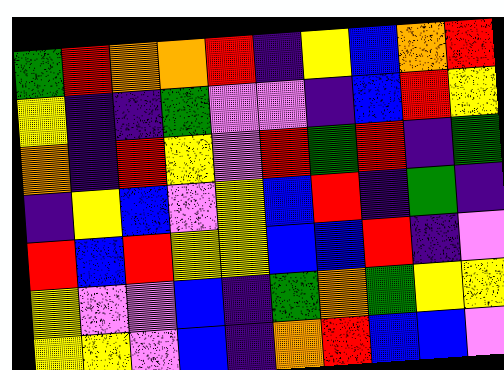[["green", "red", "orange", "orange", "red", "indigo", "yellow", "blue", "orange", "red"], ["yellow", "indigo", "indigo", "green", "violet", "violet", "indigo", "blue", "red", "yellow"], ["orange", "indigo", "red", "yellow", "violet", "red", "green", "red", "indigo", "green"], ["indigo", "yellow", "blue", "violet", "yellow", "blue", "red", "indigo", "green", "indigo"], ["red", "blue", "red", "yellow", "yellow", "blue", "blue", "red", "indigo", "violet"], ["yellow", "violet", "violet", "blue", "indigo", "green", "orange", "green", "yellow", "yellow"], ["yellow", "yellow", "violet", "blue", "indigo", "orange", "red", "blue", "blue", "violet"]]